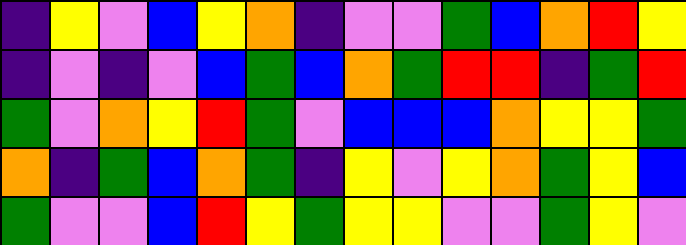[["indigo", "yellow", "violet", "blue", "yellow", "orange", "indigo", "violet", "violet", "green", "blue", "orange", "red", "yellow"], ["indigo", "violet", "indigo", "violet", "blue", "green", "blue", "orange", "green", "red", "red", "indigo", "green", "red"], ["green", "violet", "orange", "yellow", "red", "green", "violet", "blue", "blue", "blue", "orange", "yellow", "yellow", "green"], ["orange", "indigo", "green", "blue", "orange", "green", "indigo", "yellow", "violet", "yellow", "orange", "green", "yellow", "blue"], ["green", "violet", "violet", "blue", "red", "yellow", "green", "yellow", "yellow", "violet", "violet", "green", "yellow", "violet"]]